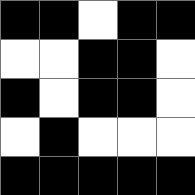[["black", "black", "white", "black", "black"], ["white", "white", "black", "black", "white"], ["black", "white", "black", "black", "white"], ["white", "black", "white", "white", "white"], ["black", "black", "black", "black", "black"]]